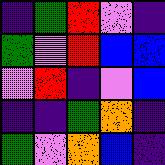[["indigo", "green", "red", "violet", "indigo"], ["green", "violet", "red", "blue", "blue"], ["violet", "red", "indigo", "violet", "blue"], ["indigo", "indigo", "green", "orange", "indigo"], ["green", "violet", "orange", "blue", "indigo"]]